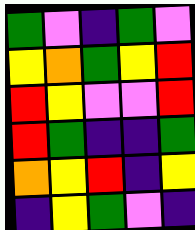[["green", "violet", "indigo", "green", "violet"], ["yellow", "orange", "green", "yellow", "red"], ["red", "yellow", "violet", "violet", "red"], ["red", "green", "indigo", "indigo", "green"], ["orange", "yellow", "red", "indigo", "yellow"], ["indigo", "yellow", "green", "violet", "indigo"]]